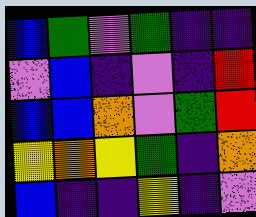[["blue", "green", "violet", "green", "indigo", "indigo"], ["violet", "blue", "indigo", "violet", "indigo", "red"], ["blue", "blue", "orange", "violet", "green", "red"], ["yellow", "orange", "yellow", "green", "indigo", "orange"], ["blue", "indigo", "indigo", "yellow", "indigo", "violet"]]